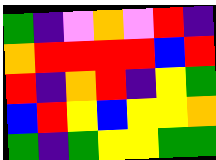[["green", "indigo", "violet", "orange", "violet", "red", "indigo"], ["orange", "red", "red", "red", "red", "blue", "red"], ["red", "indigo", "orange", "red", "indigo", "yellow", "green"], ["blue", "red", "yellow", "blue", "yellow", "yellow", "orange"], ["green", "indigo", "green", "yellow", "yellow", "green", "green"]]